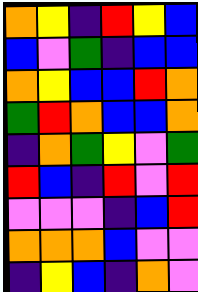[["orange", "yellow", "indigo", "red", "yellow", "blue"], ["blue", "violet", "green", "indigo", "blue", "blue"], ["orange", "yellow", "blue", "blue", "red", "orange"], ["green", "red", "orange", "blue", "blue", "orange"], ["indigo", "orange", "green", "yellow", "violet", "green"], ["red", "blue", "indigo", "red", "violet", "red"], ["violet", "violet", "violet", "indigo", "blue", "red"], ["orange", "orange", "orange", "blue", "violet", "violet"], ["indigo", "yellow", "blue", "indigo", "orange", "violet"]]